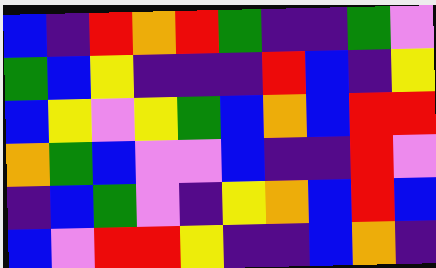[["blue", "indigo", "red", "orange", "red", "green", "indigo", "indigo", "green", "violet"], ["green", "blue", "yellow", "indigo", "indigo", "indigo", "red", "blue", "indigo", "yellow"], ["blue", "yellow", "violet", "yellow", "green", "blue", "orange", "blue", "red", "red"], ["orange", "green", "blue", "violet", "violet", "blue", "indigo", "indigo", "red", "violet"], ["indigo", "blue", "green", "violet", "indigo", "yellow", "orange", "blue", "red", "blue"], ["blue", "violet", "red", "red", "yellow", "indigo", "indigo", "blue", "orange", "indigo"]]